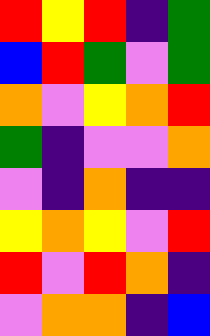[["red", "yellow", "red", "indigo", "green"], ["blue", "red", "green", "violet", "green"], ["orange", "violet", "yellow", "orange", "red"], ["green", "indigo", "violet", "violet", "orange"], ["violet", "indigo", "orange", "indigo", "indigo"], ["yellow", "orange", "yellow", "violet", "red"], ["red", "violet", "red", "orange", "indigo"], ["violet", "orange", "orange", "indigo", "blue"]]